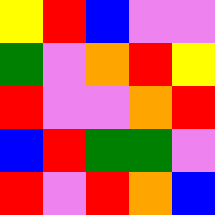[["yellow", "red", "blue", "violet", "violet"], ["green", "violet", "orange", "red", "yellow"], ["red", "violet", "violet", "orange", "red"], ["blue", "red", "green", "green", "violet"], ["red", "violet", "red", "orange", "blue"]]